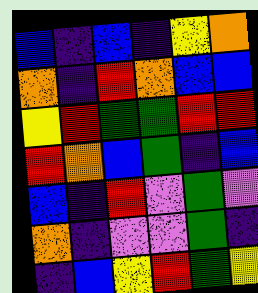[["blue", "indigo", "blue", "indigo", "yellow", "orange"], ["orange", "indigo", "red", "orange", "blue", "blue"], ["yellow", "red", "green", "green", "red", "red"], ["red", "orange", "blue", "green", "indigo", "blue"], ["blue", "indigo", "red", "violet", "green", "violet"], ["orange", "indigo", "violet", "violet", "green", "indigo"], ["indigo", "blue", "yellow", "red", "green", "yellow"]]